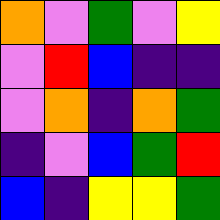[["orange", "violet", "green", "violet", "yellow"], ["violet", "red", "blue", "indigo", "indigo"], ["violet", "orange", "indigo", "orange", "green"], ["indigo", "violet", "blue", "green", "red"], ["blue", "indigo", "yellow", "yellow", "green"]]